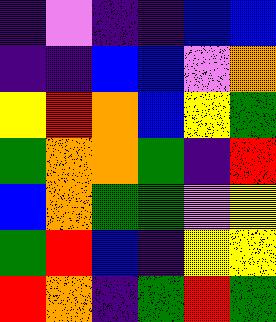[["indigo", "violet", "indigo", "indigo", "blue", "blue"], ["indigo", "indigo", "blue", "blue", "violet", "orange"], ["yellow", "red", "orange", "blue", "yellow", "green"], ["green", "orange", "orange", "green", "indigo", "red"], ["blue", "orange", "green", "green", "violet", "yellow"], ["green", "red", "blue", "indigo", "yellow", "yellow"], ["red", "orange", "indigo", "green", "red", "green"]]